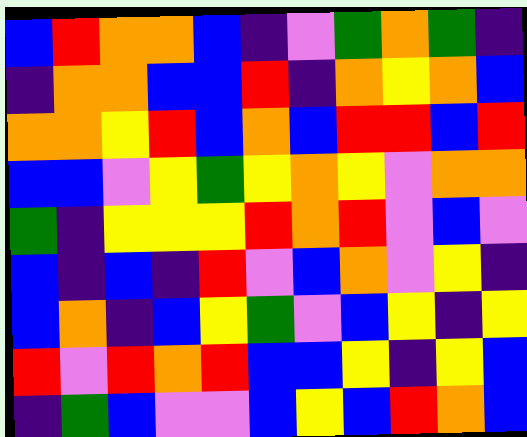[["blue", "red", "orange", "orange", "blue", "indigo", "violet", "green", "orange", "green", "indigo"], ["indigo", "orange", "orange", "blue", "blue", "red", "indigo", "orange", "yellow", "orange", "blue"], ["orange", "orange", "yellow", "red", "blue", "orange", "blue", "red", "red", "blue", "red"], ["blue", "blue", "violet", "yellow", "green", "yellow", "orange", "yellow", "violet", "orange", "orange"], ["green", "indigo", "yellow", "yellow", "yellow", "red", "orange", "red", "violet", "blue", "violet"], ["blue", "indigo", "blue", "indigo", "red", "violet", "blue", "orange", "violet", "yellow", "indigo"], ["blue", "orange", "indigo", "blue", "yellow", "green", "violet", "blue", "yellow", "indigo", "yellow"], ["red", "violet", "red", "orange", "red", "blue", "blue", "yellow", "indigo", "yellow", "blue"], ["indigo", "green", "blue", "violet", "violet", "blue", "yellow", "blue", "red", "orange", "blue"]]